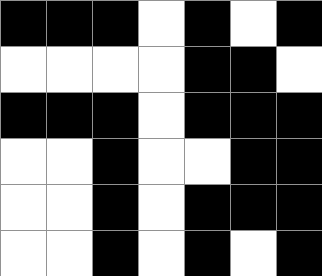[["black", "black", "black", "white", "black", "white", "black"], ["white", "white", "white", "white", "black", "black", "white"], ["black", "black", "black", "white", "black", "black", "black"], ["white", "white", "black", "white", "white", "black", "black"], ["white", "white", "black", "white", "black", "black", "black"], ["white", "white", "black", "white", "black", "white", "black"]]